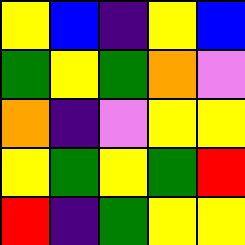[["yellow", "blue", "indigo", "yellow", "blue"], ["green", "yellow", "green", "orange", "violet"], ["orange", "indigo", "violet", "yellow", "yellow"], ["yellow", "green", "yellow", "green", "red"], ["red", "indigo", "green", "yellow", "yellow"]]